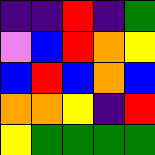[["indigo", "indigo", "red", "indigo", "green"], ["violet", "blue", "red", "orange", "yellow"], ["blue", "red", "blue", "orange", "blue"], ["orange", "orange", "yellow", "indigo", "red"], ["yellow", "green", "green", "green", "green"]]